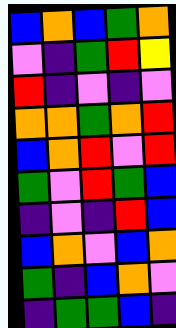[["blue", "orange", "blue", "green", "orange"], ["violet", "indigo", "green", "red", "yellow"], ["red", "indigo", "violet", "indigo", "violet"], ["orange", "orange", "green", "orange", "red"], ["blue", "orange", "red", "violet", "red"], ["green", "violet", "red", "green", "blue"], ["indigo", "violet", "indigo", "red", "blue"], ["blue", "orange", "violet", "blue", "orange"], ["green", "indigo", "blue", "orange", "violet"], ["indigo", "green", "green", "blue", "indigo"]]